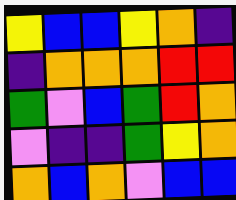[["yellow", "blue", "blue", "yellow", "orange", "indigo"], ["indigo", "orange", "orange", "orange", "red", "red"], ["green", "violet", "blue", "green", "red", "orange"], ["violet", "indigo", "indigo", "green", "yellow", "orange"], ["orange", "blue", "orange", "violet", "blue", "blue"]]